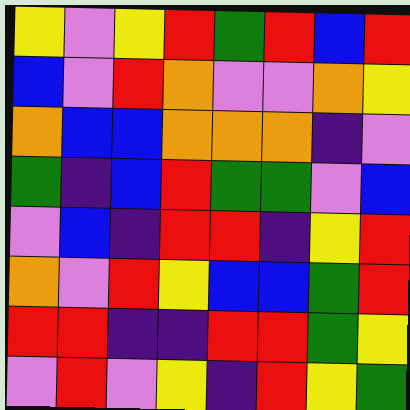[["yellow", "violet", "yellow", "red", "green", "red", "blue", "red"], ["blue", "violet", "red", "orange", "violet", "violet", "orange", "yellow"], ["orange", "blue", "blue", "orange", "orange", "orange", "indigo", "violet"], ["green", "indigo", "blue", "red", "green", "green", "violet", "blue"], ["violet", "blue", "indigo", "red", "red", "indigo", "yellow", "red"], ["orange", "violet", "red", "yellow", "blue", "blue", "green", "red"], ["red", "red", "indigo", "indigo", "red", "red", "green", "yellow"], ["violet", "red", "violet", "yellow", "indigo", "red", "yellow", "green"]]